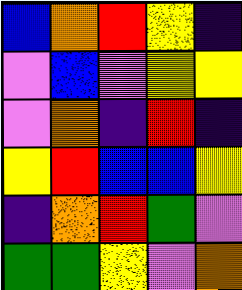[["blue", "orange", "red", "yellow", "indigo"], ["violet", "blue", "violet", "yellow", "yellow"], ["violet", "orange", "indigo", "red", "indigo"], ["yellow", "red", "blue", "blue", "yellow"], ["indigo", "orange", "red", "green", "violet"], ["green", "green", "yellow", "violet", "orange"]]